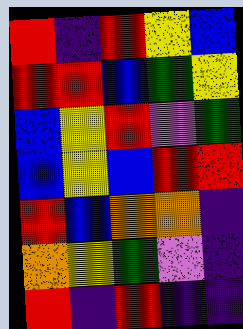[["red", "indigo", "red", "yellow", "blue"], ["red", "red", "blue", "green", "yellow"], ["blue", "yellow", "red", "violet", "green"], ["blue", "yellow", "blue", "red", "red"], ["red", "blue", "orange", "orange", "indigo"], ["orange", "yellow", "green", "violet", "indigo"], ["red", "indigo", "red", "indigo", "indigo"]]